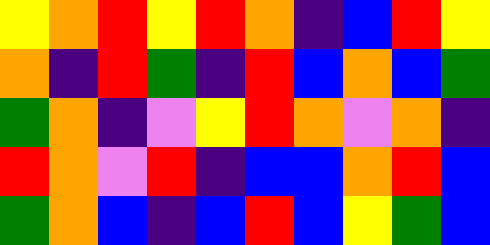[["yellow", "orange", "red", "yellow", "red", "orange", "indigo", "blue", "red", "yellow"], ["orange", "indigo", "red", "green", "indigo", "red", "blue", "orange", "blue", "green"], ["green", "orange", "indigo", "violet", "yellow", "red", "orange", "violet", "orange", "indigo"], ["red", "orange", "violet", "red", "indigo", "blue", "blue", "orange", "red", "blue"], ["green", "orange", "blue", "indigo", "blue", "red", "blue", "yellow", "green", "blue"]]